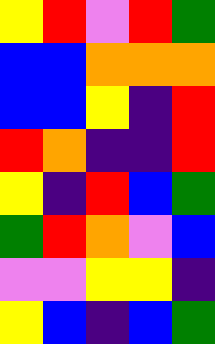[["yellow", "red", "violet", "red", "green"], ["blue", "blue", "orange", "orange", "orange"], ["blue", "blue", "yellow", "indigo", "red"], ["red", "orange", "indigo", "indigo", "red"], ["yellow", "indigo", "red", "blue", "green"], ["green", "red", "orange", "violet", "blue"], ["violet", "violet", "yellow", "yellow", "indigo"], ["yellow", "blue", "indigo", "blue", "green"]]